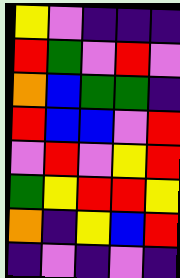[["yellow", "violet", "indigo", "indigo", "indigo"], ["red", "green", "violet", "red", "violet"], ["orange", "blue", "green", "green", "indigo"], ["red", "blue", "blue", "violet", "red"], ["violet", "red", "violet", "yellow", "red"], ["green", "yellow", "red", "red", "yellow"], ["orange", "indigo", "yellow", "blue", "red"], ["indigo", "violet", "indigo", "violet", "indigo"]]